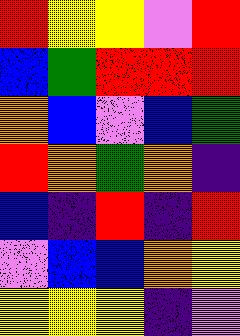[["red", "yellow", "yellow", "violet", "red"], ["blue", "green", "red", "red", "red"], ["orange", "blue", "violet", "blue", "green"], ["red", "orange", "green", "orange", "indigo"], ["blue", "indigo", "red", "indigo", "red"], ["violet", "blue", "blue", "orange", "yellow"], ["yellow", "yellow", "yellow", "indigo", "violet"]]